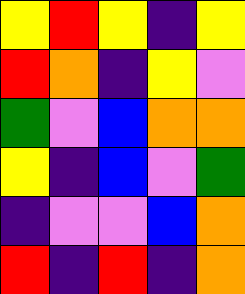[["yellow", "red", "yellow", "indigo", "yellow"], ["red", "orange", "indigo", "yellow", "violet"], ["green", "violet", "blue", "orange", "orange"], ["yellow", "indigo", "blue", "violet", "green"], ["indigo", "violet", "violet", "blue", "orange"], ["red", "indigo", "red", "indigo", "orange"]]